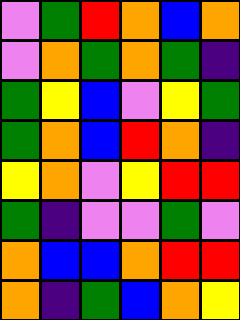[["violet", "green", "red", "orange", "blue", "orange"], ["violet", "orange", "green", "orange", "green", "indigo"], ["green", "yellow", "blue", "violet", "yellow", "green"], ["green", "orange", "blue", "red", "orange", "indigo"], ["yellow", "orange", "violet", "yellow", "red", "red"], ["green", "indigo", "violet", "violet", "green", "violet"], ["orange", "blue", "blue", "orange", "red", "red"], ["orange", "indigo", "green", "blue", "orange", "yellow"]]